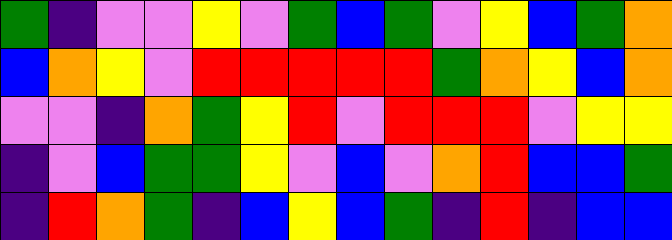[["green", "indigo", "violet", "violet", "yellow", "violet", "green", "blue", "green", "violet", "yellow", "blue", "green", "orange"], ["blue", "orange", "yellow", "violet", "red", "red", "red", "red", "red", "green", "orange", "yellow", "blue", "orange"], ["violet", "violet", "indigo", "orange", "green", "yellow", "red", "violet", "red", "red", "red", "violet", "yellow", "yellow"], ["indigo", "violet", "blue", "green", "green", "yellow", "violet", "blue", "violet", "orange", "red", "blue", "blue", "green"], ["indigo", "red", "orange", "green", "indigo", "blue", "yellow", "blue", "green", "indigo", "red", "indigo", "blue", "blue"]]